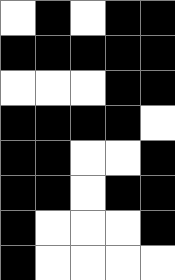[["white", "black", "white", "black", "black"], ["black", "black", "black", "black", "black"], ["white", "white", "white", "black", "black"], ["black", "black", "black", "black", "white"], ["black", "black", "white", "white", "black"], ["black", "black", "white", "black", "black"], ["black", "white", "white", "white", "black"], ["black", "white", "white", "white", "white"]]